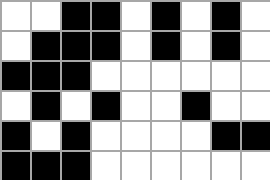[["white", "white", "black", "black", "white", "black", "white", "black", "white"], ["white", "black", "black", "black", "white", "black", "white", "black", "white"], ["black", "black", "black", "white", "white", "white", "white", "white", "white"], ["white", "black", "white", "black", "white", "white", "black", "white", "white"], ["black", "white", "black", "white", "white", "white", "white", "black", "black"], ["black", "black", "black", "white", "white", "white", "white", "white", "white"]]